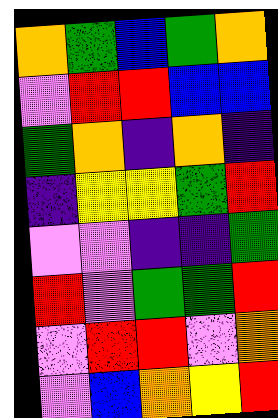[["orange", "green", "blue", "green", "orange"], ["violet", "red", "red", "blue", "blue"], ["green", "orange", "indigo", "orange", "indigo"], ["indigo", "yellow", "yellow", "green", "red"], ["violet", "violet", "indigo", "indigo", "green"], ["red", "violet", "green", "green", "red"], ["violet", "red", "red", "violet", "orange"], ["violet", "blue", "orange", "yellow", "red"]]